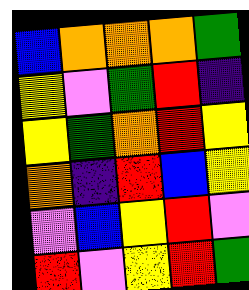[["blue", "orange", "orange", "orange", "green"], ["yellow", "violet", "green", "red", "indigo"], ["yellow", "green", "orange", "red", "yellow"], ["orange", "indigo", "red", "blue", "yellow"], ["violet", "blue", "yellow", "red", "violet"], ["red", "violet", "yellow", "red", "green"]]